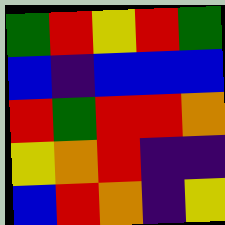[["green", "red", "yellow", "red", "green"], ["blue", "indigo", "blue", "blue", "blue"], ["red", "green", "red", "red", "orange"], ["yellow", "orange", "red", "indigo", "indigo"], ["blue", "red", "orange", "indigo", "yellow"]]